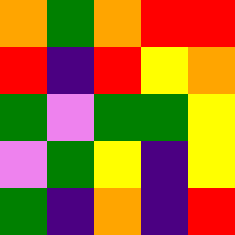[["orange", "green", "orange", "red", "red"], ["red", "indigo", "red", "yellow", "orange"], ["green", "violet", "green", "green", "yellow"], ["violet", "green", "yellow", "indigo", "yellow"], ["green", "indigo", "orange", "indigo", "red"]]